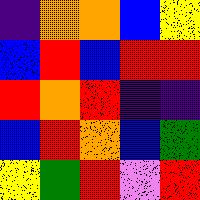[["indigo", "orange", "orange", "blue", "yellow"], ["blue", "red", "blue", "red", "red"], ["red", "orange", "red", "indigo", "indigo"], ["blue", "red", "orange", "blue", "green"], ["yellow", "green", "red", "violet", "red"]]